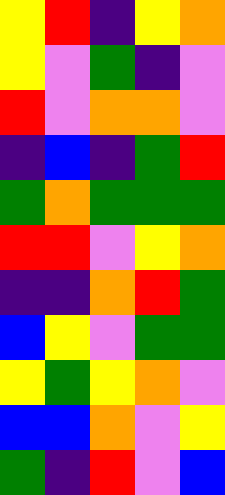[["yellow", "red", "indigo", "yellow", "orange"], ["yellow", "violet", "green", "indigo", "violet"], ["red", "violet", "orange", "orange", "violet"], ["indigo", "blue", "indigo", "green", "red"], ["green", "orange", "green", "green", "green"], ["red", "red", "violet", "yellow", "orange"], ["indigo", "indigo", "orange", "red", "green"], ["blue", "yellow", "violet", "green", "green"], ["yellow", "green", "yellow", "orange", "violet"], ["blue", "blue", "orange", "violet", "yellow"], ["green", "indigo", "red", "violet", "blue"]]